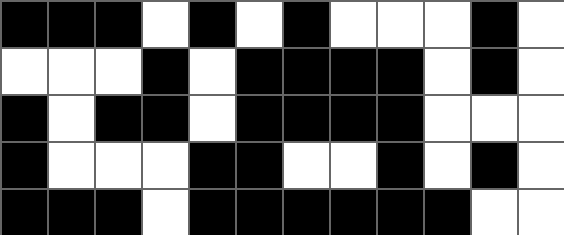[["black", "black", "black", "white", "black", "white", "black", "white", "white", "white", "black", "white"], ["white", "white", "white", "black", "white", "black", "black", "black", "black", "white", "black", "white"], ["black", "white", "black", "black", "white", "black", "black", "black", "black", "white", "white", "white"], ["black", "white", "white", "white", "black", "black", "white", "white", "black", "white", "black", "white"], ["black", "black", "black", "white", "black", "black", "black", "black", "black", "black", "white", "white"]]